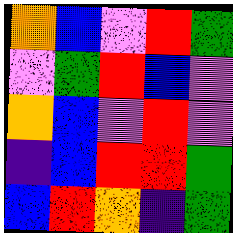[["orange", "blue", "violet", "red", "green"], ["violet", "green", "red", "blue", "violet"], ["orange", "blue", "violet", "red", "violet"], ["indigo", "blue", "red", "red", "green"], ["blue", "red", "orange", "indigo", "green"]]